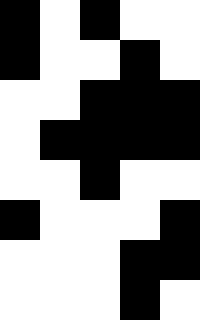[["black", "white", "black", "white", "white"], ["black", "white", "white", "black", "white"], ["white", "white", "black", "black", "black"], ["white", "black", "black", "black", "black"], ["white", "white", "black", "white", "white"], ["black", "white", "white", "white", "black"], ["white", "white", "white", "black", "black"], ["white", "white", "white", "black", "white"]]